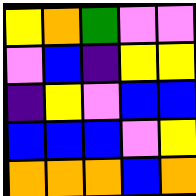[["yellow", "orange", "green", "violet", "violet"], ["violet", "blue", "indigo", "yellow", "yellow"], ["indigo", "yellow", "violet", "blue", "blue"], ["blue", "blue", "blue", "violet", "yellow"], ["orange", "orange", "orange", "blue", "orange"]]